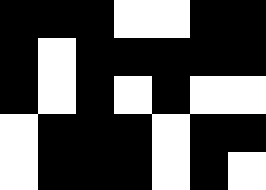[["black", "black", "black", "white", "white", "black", "black"], ["black", "white", "black", "black", "black", "black", "black"], ["black", "white", "black", "white", "black", "white", "white"], ["white", "black", "black", "black", "white", "black", "black"], ["white", "black", "black", "black", "white", "black", "white"]]